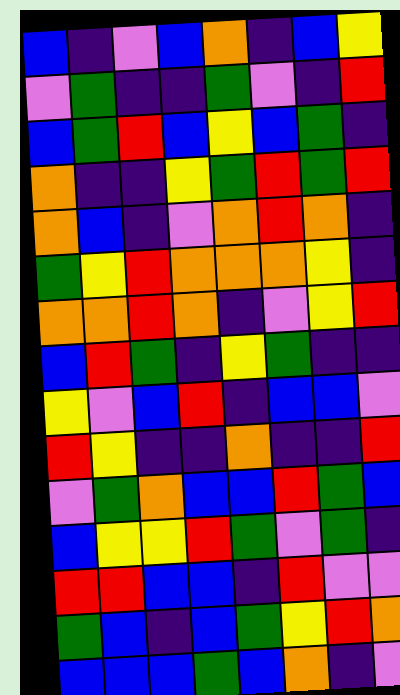[["blue", "indigo", "violet", "blue", "orange", "indigo", "blue", "yellow"], ["violet", "green", "indigo", "indigo", "green", "violet", "indigo", "red"], ["blue", "green", "red", "blue", "yellow", "blue", "green", "indigo"], ["orange", "indigo", "indigo", "yellow", "green", "red", "green", "red"], ["orange", "blue", "indigo", "violet", "orange", "red", "orange", "indigo"], ["green", "yellow", "red", "orange", "orange", "orange", "yellow", "indigo"], ["orange", "orange", "red", "orange", "indigo", "violet", "yellow", "red"], ["blue", "red", "green", "indigo", "yellow", "green", "indigo", "indigo"], ["yellow", "violet", "blue", "red", "indigo", "blue", "blue", "violet"], ["red", "yellow", "indigo", "indigo", "orange", "indigo", "indigo", "red"], ["violet", "green", "orange", "blue", "blue", "red", "green", "blue"], ["blue", "yellow", "yellow", "red", "green", "violet", "green", "indigo"], ["red", "red", "blue", "blue", "indigo", "red", "violet", "violet"], ["green", "blue", "indigo", "blue", "green", "yellow", "red", "orange"], ["blue", "blue", "blue", "green", "blue", "orange", "indigo", "violet"]]